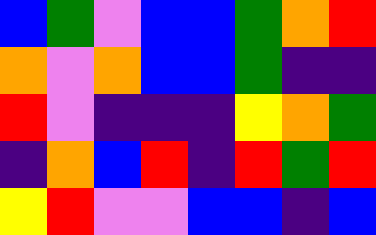[["blue", "green", "violet", "blue", "blue", "green", "orange", "red"], ["orange", "violet", "orange", "blue", "blue", "green", "indigo", "indigo"], ["red", "violet", "indigo", "indigo", "indigo", "yellow", "orange", "green"], ["indigo", "orange", "blue", "red", "indigo", "red", "green", "red"], ["yellow", "red", "violet", "violet", "blue", "blue", "indigo", "blue"]]